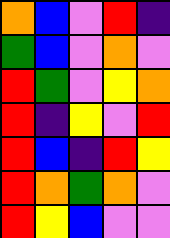[["orange", "blue", "violet", "red", "indigo"], ["green", "blue", "violet", "orange", "violet"], ["red", "green", "violet", "yellow", "orange"], ["red", "indigo", "yellow", "violet", "red"], ["red", "blue", "indigo", "red", "yellow"], ["red", "orange", "green", "orange", "violet"], ["red", "yellow", "blue", "violet", "violet"]]